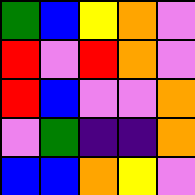[["green", "blue", "yellow", "orange", "violet"], ["red", "violet", "red", "orange", "violet"], ["red", "blue", "violet", "violet", "orange"], ["violet", "green", "indigo", "indigo", "orange"], ["blue", "blue", "orange", "yellow", "violet"]]